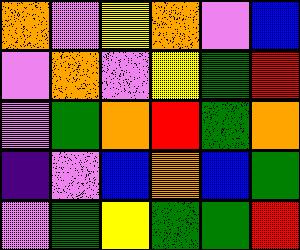[["orange", "violet", "yellow", "orange", "violet", "blue"], ["violet", "orange", "violet", "yellow", "green", "red"], ["violet", "green", "orange", "red", "green", "orange"], ["indigo", "violet", "blue", "orange", "blue", "green"], ["violet", "green", "yellow", "green", "green", "red"]]